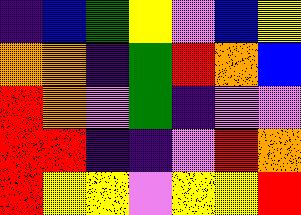[["indigo", "blue", "green", "yellow", "violet", "blue", "yellow"], ["orange", "orange", "indigo", "green", "red", "orange", "blue"], ["red", "orange", "violet", "green", "indigo", "violet", "violet"], ["red", "red", "indigo", "indigo", "violet", "red", "orange"], ["red", "yellow", "yellow", "violet", "yellow", "yellow", "red"]]